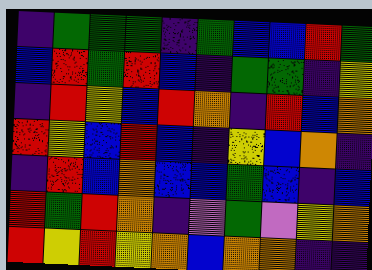[["indigo", "green", "green", "green", "indigo", "green", "blue", "blue", "red", "green"], ["blue", "red", "green", "red", "blue", "indigo", "green", "green", "indigo", "yellow"], ["indigo", "red", "yellow", "blue", "red", "orange", "indigo", "red", "blue", "orange"], ["red", "yellow", "blue", "red", "blue", "indigo", "yellow", "blue", "orange", "indigo"], ["indigo", "red", "blue", "orange", "blue", "blue", "green", "blue", "indigo", "blue"], ["red", "green", "red", "orange", "indigo", "violet", "green", "violet", "yellow", "orange"], ["red", "yellow", "red", "yellow", "orange", "blue", "orange", "orange", "indigo", "indigo"]]